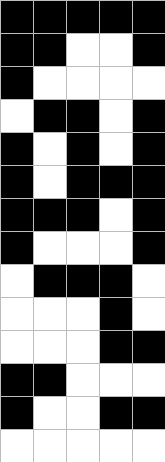[["black", "black", "black", "black", "black"], ["black", "black", "white", "white", "black"], ["black", "white", "white", "white", "white"], ["white", "black", "black", "white", "black"], ["black", "white", "black", "white", "black"], ["black", "white", "black", "black", "black"], ["black", "black", "black", "white", "black"], ["black", "white", "white", "white", "black"], ["white", "black", "black", "black", "white"], ["white", "white", "white", "black", "white"], ["white", "white", "white", "black", "black"], ["black", "black", "white", "white", "white"], ["black", "white", "white", "black", "black"], ["white", "white", "white", "white", "white"]]